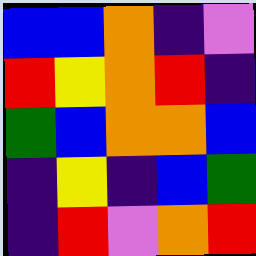[["blue", "blue", "orange", "indigo", "violet"], ["red", "yellow", "orange", "red", "indigo"], ["green", "blue", "orange", "orange", "blue"], ["indigo", "yellow", "indigo", "blue", "green"], ["indigo", "red", "violet", "orange", "red"]]